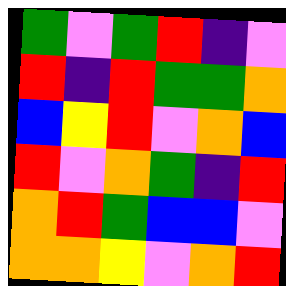[["green", "violet", "green", "red", "indigo", "violet"], ["red", "indigo", "red", "green", "green", "orange"], ["blue", "yellow", "red", "violet", "orange", "blue"], ["red", "violet", "orange", "green", "indigo", "red"], ["orange", "red", "green", "blue", "blue", "violet"], ["orange", "orange", "yellow", "violet", "orange", "red"]]